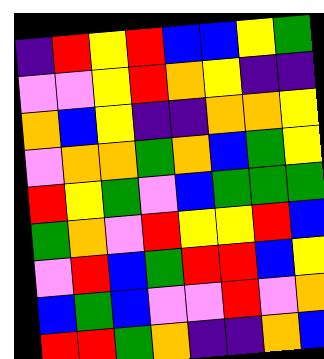[["indigo", "red", "yellow", "red", "blue", "blue", "yellow", "green"], ["violet", "violet", "yellow", "red", "orange", "yellow", "indigo", "indigo"], ["orange", "blue", "yellow", "indigo", "indigo", "orange", "orange", "yellow"], ["violet", "orange", "orange", "green", "orange", "blue", "green", "yellow"], ["red", "yellow", "green", "violet", "blue", "green", "green", "green"], ["green", "orange", "violet", "red", "yellow", "yellow", "red", "blue"], ["violet", "red", "blue", "green", "red", "red", "blue", "yellow"], ["blue", "green", "blue", "violet", "violet", "red", "violet", "orange"], ["red", "red", "green", "orange", "indigo", "indigo", "orange", "blue"]]